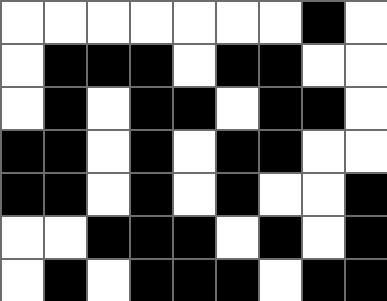[["white", "white", "white", "white", "white", "white", "white", "black", "white"], ["white", "black", "black", "black", "white", "black", "black", "white", "white"], ["white", "black", "white", "black", "black", "white", "black", "black", "white"], ["black", "black", "white", "black", "white", "black", "black", "white", "white"], ["black", "black", "white", "black", "white", "black", "white", "white", "black"], ["white", "white", "black", "black", "black", "white", "black", "white", "black"], ["white", "black", "white", "black", "black", "black", "white", "black", "black"]]